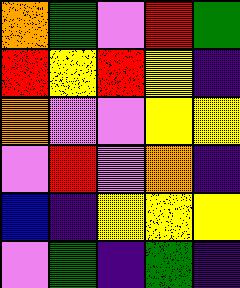[["orange", "green", "violet", "red", "green"], ["red", "yellow", "red", "yellow", "indigo"], ["orange", "violet", "violet", "yellow", "yellow"], ["violet", "red", "violet", "orange", "indigo"], ["blue", "indigo", "yellow", "yellow", "yellow"], ["violet", "green", "indigo", "green", "indigo"]]